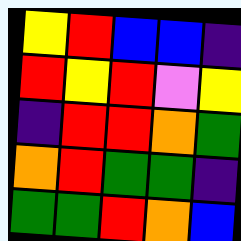[["yellow", "red", "blue", "blue", "indigo"], ["red", "yellow", "red", "violet", "yellow"], ["indigo", "red", "red", "orange", "green"], ["orange", "red", "green", "green", "indigo"], ["green", "green", "red", "orange", "blue"]]